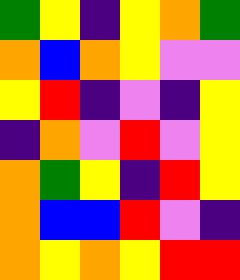[["green", "yellow", "indigo", "yellow", "orange", "green"], ["orange", "blue", "orange", "yellow", "violet", "violet"], ["yellow", "red", "indigo", "violet", "indigo", "yellow"], ["indigo", "orange", "violet", "red", "violet", "yellow"], ["orange", "green", "yellow", "indigo", "red", "yellow"], ["orange", "blue", "blue", "red", "violet", "indigo"], ["orange", "yellow", "orange", "yellow", "red", "red"]]